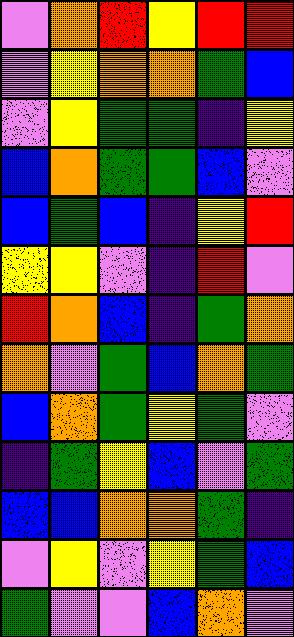[["violet", "orange", "red", "yellow", "red", "red"], ["violet", "yellow", "orange", "orange", "green", "blue"], ["violet", "yellow", "green", "green", "indigo", "yellow"], ["blue", "orange", "green", "green", "blue", "violet"], ["blue", "green", "blue", "indigo", "yellow", "red"], ["yellow", "yellow", "violet", "indigo", "red", "violet"], ["red", "orange", "blue", "indigo", "green", "orange"], ["orange", "violet", "green", "blue", "orange", "green"], ["blue", "orange", "green", "yellow", "green", "violet"], ["indigo", "green", "yellow", "blue", "violet", "green"], ["blue", "blue", "orange", "orange", "green", "indigo"], ["violet", "yellow", "violet", "yellow", "green", "blue"], ["green", "violet", "violet", "blue", "orange", "violet"]]